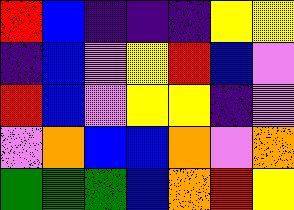[["red", "blue", "indigo", "indigo", "indigo", "yellow", "yellow"], ["indigo", "blue", "violet", "yellow", "red", "blue", "violet"], ["red", "blue", "violet", "yellow", "yellow", "indigo", "violet"], ["violet", "orange", "blue", "blue", "orange", "violet", "orange"], ["green", "green", "green", "blue", "orange", "red", "yellow"]]